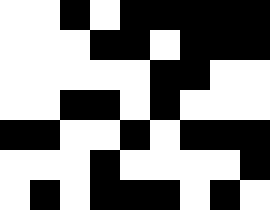[["white", "white", "black", "white", "black", "black", "black", "black", "black"], ["white", "white", "white", "black", "black", "white", "black", "black", "black"], ["white", "white", "white", "white", "white", "black", "black", "white", "white"], ["white", "white", "black", "black", "white", "black", "white", "white", "white"], ["black", "black", "white", "white", "black", "white", "black", "black", "black"], ["white", "white", "white", "black", "white", "white", "white", "white", "black"], ["white", "black", "white", "black", "black", "black", "white", "black", "white"]]